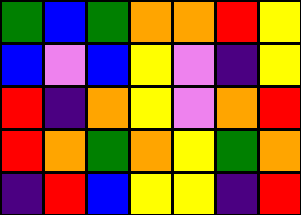[["green", "blue", "green", "orange", "orange", "red", "yellow"], ["blue", "violet", "blue", "yellow", "violet", "indigo", "yellow"], ["red", "indigo", "orange", "yellow", "violet", "orange", "red"], ["red", "orange", "green", "orange", "yellow", "green", "orange"], ["indigo", "red", "blue", "yellow", "yellow", "indigo", "red"]]